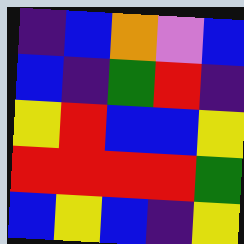[["indigo", "blue", "orange", "violet", "blue"], ["blue", "indigo", "green", "red", "indigo"], ["yellow", "red", "blue", "blue", "yellow"], ["red", "red", "red", "red", "green"], ["blue", "yellow", "blue", "indigo", "yellow"]]